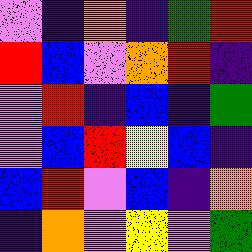[["violet", "indigo", "orange", "indigo", "green", "red"], ["red", "blue", "violet", "orange", "red", "indigo"], ["violet", "red", "indigo", "blue", "indigo", "green"], ["violet", "blue", "red", "yellow", "blue", "indigo"], ["blue", "red", "violet", "blue", "indigo", "orange"], ["indigo", "orange", "violet", "yellow", "violet", "green"]]